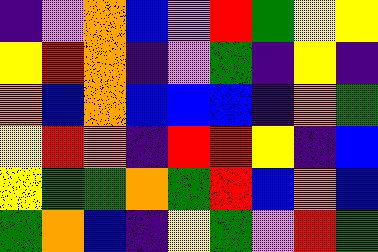[["indigo", "violet", "orange", "blue", "violet", "red", "green", "yellow", "yellow"], ["yellow", "red", "orange", "indigo", "violet", "green", "indigo", "yellow", "indigo"], ["orange", "blue", "orange", "blue", "blue", "blue", "indigo", "orange", "green"], ["yellow", "red", "orange", "indigo", "red", "red", "yellow", "indigo", "blue"], ["yellow", "green", "green", "orange", "green", "red", "blue", "orange", "blue"], ["green", "orange", "blue", "indigo", "yellow", "green", "violet", "red", "green"]]